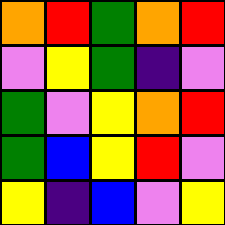[["orange", "red", "green", "orange", "red"], ["violet", "yellow", "green", "indigo", "violet"], ["green", "violet", "yellow", "orange", "red"], ["green", "blue", "yellow", "red", "violet"], ["yellow", "indigo", "blue", "violet", "yellow"]]